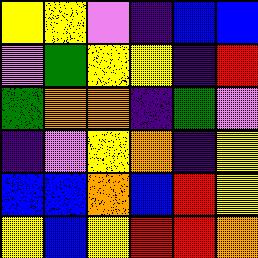[["yellow", "yellow", "violet", "indigo", "blue", "blue"], ["violet", "green", "yellow", "yellow", "indigo", "red"], ["green", "orange", "orange", "indigo", "green", "violet"], ["indigo", "violet", "yellow", "orange", "indigo", "yellow"], ["blue", "blue", "orange", "blue", "red", "yellow"], ["yellow", "blue", "yellow", "red", "red", "orange"]]